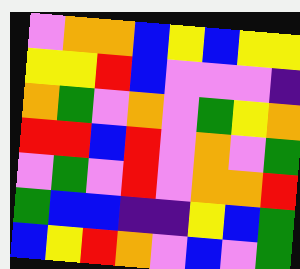[["violet", "orange", "orange", "blue", "yellow", "blue", "yellow", "yellow"], ["yellow", "yellow", "red", "blue", "violet", "violet", "violet", "indigo"], ["orange", "green", "violet", "orange", "violet", "green", "yellow", "orange"], ["red", "red", "blue", "red", "violet", "orange", "violet", "green"], ["violet", "green", "violet", "red", "violet", "orange", "orange", "red"], ["green", "blue", "blue", "indigo", "indigo", "yellow", "blue", "green"], ["blue", "yellow", "red", "orange", "violet", "blue", "violet", "green"]]